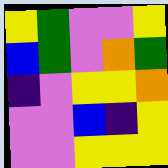[["yellow", "green", "violet", "violet", "yellow"], ["blue", "green", "violet", "orange", "green"], ["indigo", "violet", "yellow", "yellow", "orange"], ["violet", "violet", "blue", "indigo", "yellow"], ["violet", "violet", "yellow", "yellow", "yellow"]]